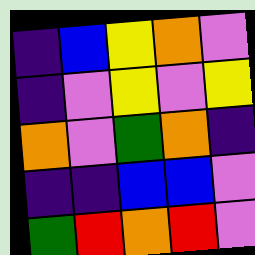[["indigo", "blue", "yellow", "orange", "violet"], ["indigo", "violet", "yellow", "violet", "yellow"], ["orange", "violet", "green", "orange", "indigo"], ["indigo", "indigo", "blue", "blue", "violet"], ["green", "red", "orange", "red", "violet"]]